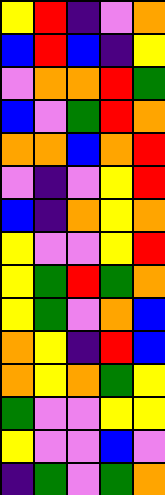[["yellow", "red", "indigo", "violet", "orange"], ["blue", "red", "blue", "indigo", "yellow"], ["violet", "orange", "orange", "red", "green"], ["blue", "violet", "green", "red", "orange"], ["orange", "orange", "blue", "orange", "red"], ["violet", "indigo", "violet", "yellow", "red"], ["blue", "indigo", "orange", "yellow", "orange"], ["yellow", "violet", "violet", "yellow", "red"], ["yellow", "green", "red", "green", "orange"], ["yellow", "green", "violet", "orange", "blue"], ["orange", "yellow", "indigo", "red", "blue"], ["orange", "yellow", "orange", "green", "yellow"], ["green", "violet", "violet", "yellow", "yellow"], ["yellow", "violet", "violet", "blue", "violet"], ["indigo", "green", "violet", "green", "orange"]]